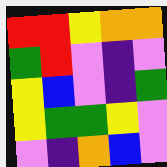[["red", "red", "yellow", "orange", "orange"], ["green", "red", "violet", "indigo", "violet"], ["yellow", "blue", "violet", "indigo", "green"], ["yellow", "green", "green", "yellow", "violet"], ["violet", "indigo", "orange", "blue", "violet"]]